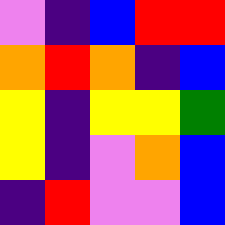[["violet", "indigo", "blue", "red", "red"], ["orange", "red", "orange", "indigo", "blue"], ["yellow", "indigo", "yellow", "yellow", "green"], ["yellow", "indigo", "violet", "orange", "blue"], ["indigo", "red", "violet", "violet", "blue"]]